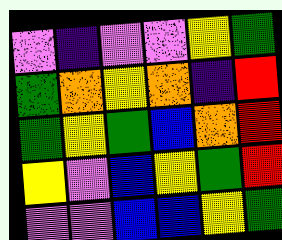[["violet", "indigo", "violet", "violet", "yellow", "green"], ["green", "orange", "yellow", "orange", "indigo", "red"], ["green", "yellow", "green", "blue", "orange", "red"], ["yellow", "violet", "blue", "yellow", "green", "red"], ["violet", "violet", "blue", "blue", "yellow", "green"]]